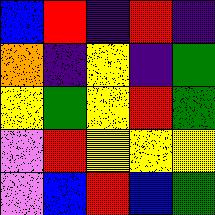[["blue", "red", "indigo", "red", "indigo"], ["orange", "indigo", "yellow", "indigo", "green"], ["yellow", "green", "yellow", "red", "green"], ["violet", "red", "yellow", "yellow", "yellow"], ["violet", "blue", "red", "blue", "green"]]